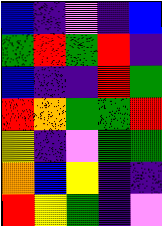[["blue", "indigo", "violet", "indigo", "blue"], ["green", "red", "green", "red", "indigo"], ["blue", "indigo", "indigo", "red", "green"], ["red", "orange", "green", "green", "red"], ["yellow", "indigo", "violet", "green", "green"], ["orange", "blue", "yellow", "indigo", "indigo"], ["red", "yellow", "green", "indigo", "violet"]]